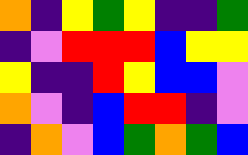[["orange", "indigo", "yellow", "green", "yellow", "indigo", "indigo", "green"], ["indigo", "violet", "red", "red", "red", "blue", "yellow", "yellow"], ["yellow", "indigo", "indigo", "red", "yellow", "blue", "blue", "violet"], ["orange", "violet", "indigo", "blue", "red", "red", "indigo", "violet"], ["indigo", "orange", "violet", "blue", "green", "orange", "green", "blue"]]